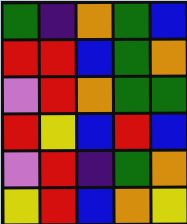[["green", "indigo", "orange", "green", "blue"], ["red", "red", "blue", "green", "orange"], ["violet", "red", "orange", "green", "green"], ["red", "yellow", "blue", "red", "blue"], ["violet", "red", "indigo", "green", "orange"], ["yellow", "red", "blue", "orange", "yellow"]]